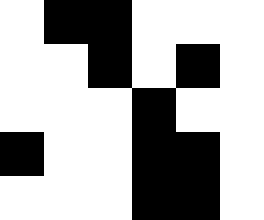[["white", "black", "black", "white", "white", "white"], ["white", "white", "black", "white", "black", "white"], ["white", "white", "white", "black", "white", "white"], ["black", "white", "white", "black", "black", "white"], ["white", "white", "white", "black", "black", "white"]]